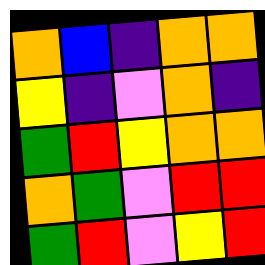[["orange", "blue", "indigo", "orange", "orange"], ["yellow", "indigo", "violet", "orange", "indigo"], ["green", "red", "yellow", "orange", "orange"], ["orange", "green", "violet", "red", "red"], ["green", "red", "violet", "yellow", "red"]]